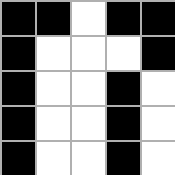[["black", "black", "white", "black", "black"], ["black", "white", "white", "white", "black"], ["black", "white", "white", "black", "white"], ["black", "white", "white", "black", "white"], ["black", "white", "white", "black", "white"]]